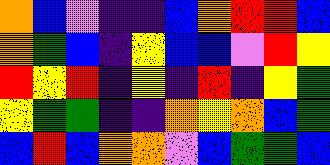[["orange", "blue", "violet", "indigo", "indigo", "blue", "orange", "red", "red", "blue"], ["orange", "green", "blue", "indigo", "yellow", "blue", "blue", "violet", "red", "yellow"], ["red", "yellow", "red", "indigo", "yellow", "indigo", "red", "indigo", "yellow", "green"], ["yellow", "green", "green", "indigo", "indigo", "orange", "yellow", "orange", "blue", "green"], ["blue", "red", "blue", "orange", "orange", "violet", "blue", "green", "green", "blue"]]